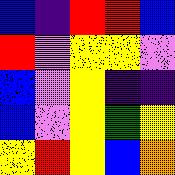[["blue", "indigo", "red", "red", "blue"], ["red", "violet", "yellow", "yellow", "violet"], ["blue", "violet", "yellow", "indigo", "indigo"], ["blue", "violet", "yellow", "green", "yellow"], ["yellow", "red", "yellow", "blue", "orange"]]